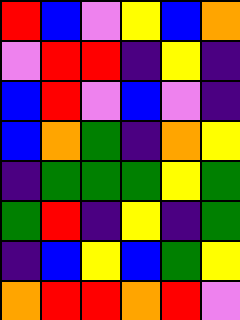[["red", "blue", "violet", "yellow", "blue", "orange"], ["violet", "red", "red", "indigo", "yellow", "indigo"], ["blue", "red", "violet", "blue", "violet", "indigo"], ["blue", "orange", "green", "indigo", "orange", "yellow"], ["indigo", "green", "green", "green", "yellow", "green"], ["green", "red", "indigo", "yellow", "indigo", "green"], ["indigo", "blue", "yellow", "blue", "green", "yellow"], ["orange", "red", "red", "orange", "red", "violet"]]